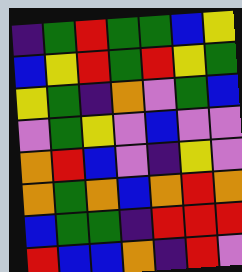[["indigo", "green", "red", "green", "green", "blue", "yellow"], ["blue", "yellow", "red", "green", "red", "yellow", "green"], ["yellow", "green", "indigo", "orange", "violet", "green", "blue"], ["violet", "green", "yellow", "violet", "blue", "violet", "violet"], ["orange", "red", "blue", "violet", "indigo", "yellow", "violet"], ["orange", "green", "orange", "blue", "orange", "red", "orange"], ["blue", "green", "green", "indigo", "red", "red", "red"], ["red", "blue", "blue", "orange", "indigo", "red", "violet"]]